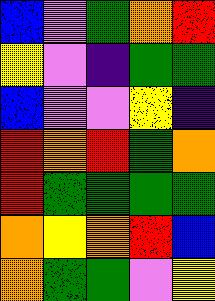[["blue", "violet", "green", "orange", "red"], ["yellow", "violet", "indigo", "green", "green"], ["blue", "violet", "violet", "yellow", "indigo"], ["red", "orange", "red", "green", "orange"], ["red", "green", "green", "green", "green"], ["orange", "yellow", "orange", "red", "blue"], ["orange", "green", "green", "violet", "yellow"]]